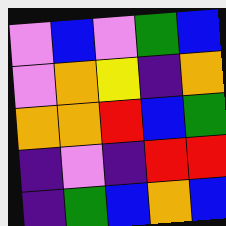[["violet", "blue", "violet", "green", "blue"], ["violet", "orange", "yellow", "indigo", "orange"], ["orange", "orange", "red", "blue", "green"], ["indigo", "violet", "indigo", "red", "red"], ["indigo", "green", "blue", "orange", "blue"]]